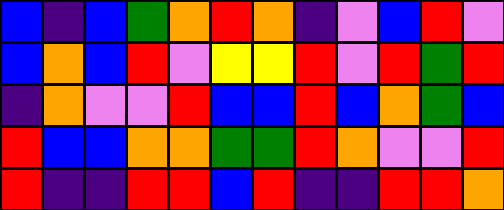[["blue", "indigo", "blue", "green", "orange", "red", "orange", "indigo", "violet", "blue", "red", "violet"], ["blue", "orange", "blue", "red", "violet", "yellow", "yellow", "red", "violet", "red", "green", "red"], ["indigo", "orange", "violet", "violet", "red", "blue", "blue", "red", "blue", "orange", "green", "blue"], ["red", "blue", "blue", "orange", "orange", "green", "green", "red", "orange", "violet", "violet", "red"], ["red", "indigo", "indigo", "red", "red", "blue", "red", "indigo", "indigo", "red", "red", "orange"]]